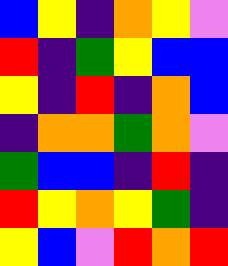[["blue", "yellow", "indigo", "orange", "yellow", "violet"], ["red", "indigo", "green", "yellow", "blue", "blue"], ["yellow", "indigo", "red", "indigo", "orange", "blue"], ["indigo", "orange", "orange", "green", "orange", "violet"], ["green", "blue", "blue", "indigo", "red", "indigo"], ["red", "yellow", "orange", "yellow", "green", "indigo"], ["yellow", "blue", "violet", "red", "orange", "red"]]